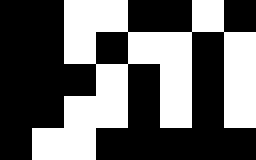[["black", "black", "white", "white", "black", "black", "white", "black"], ["black", "black", "white", "black", "white", "white", "black", "white"], ["black", "black", "black", "white", "black", "white", "black", "white"], ["black", "black", "white", "white", "black", "white", "black", "white"], ["black", "white", "white", "black", "black", "black", "black", "black"]]